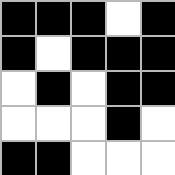[["black", "black", "black", "white", "black"], ["black", "white", "black", "black", "black"], ["white", "black", "white", "black", "black"], ["white", "white", "white", "black", "white"], ["black", "black", "white", "white", "white"]]